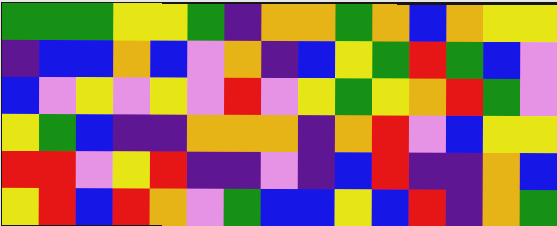[["green", "green", "green", "yellow", "yellow", "green", "indigo", "orange", "orange", "green", "orange", "blue", "orange", "yellow", "yellow"], ["indigo", "blue", "blue", "orange", "blue", "violet", "orange", "indigo", "blue", "yellow", "green", "red", "green", "blue", "violet"], ["blue", "violet", "yellow", "violet", "yellow", "violet", "red", "violet", "yellow", "green", "yellow", "orange", "red", "green", "violet"], ["yellow", "green", "blue", "indigo", "indigo", "orange", "orange", "orange", "indigo", "orange", "red", "violet", "blue", "yellow", "yellow"], ["red", "red", "violet", "yellow", "red", "indigo", "indigo", "violet", "indigo", "blue", "red", "indigo", "indigo", "orange", "blue"], ["yellow", "red", "blue", "red", "orange", "violet", "green", "blue", "blue", "yellow", "blue", "red", "indigo", "orange", "green"]]